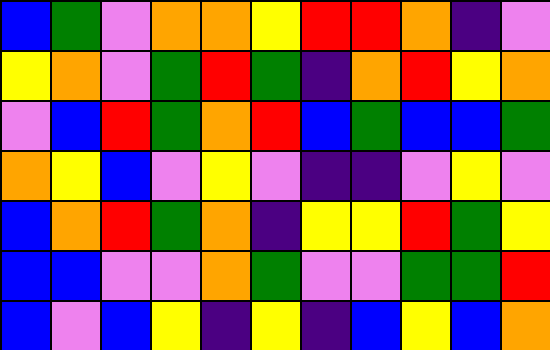[["blue", "green", "violet", "orange", "orange", "yellow", "red", "red", "orange", "indigo", "violet"], ["yellow", "orange", "violet", "green", "red", "green", "indigo", "orange", "red", "yellow", "orange"], ["violet", "blue", "red", "green", "orange", "red", "blue", "green", "blue", "blue", "green"], ["orange", "yellow", "blue", "violet", "yellow", "violet", "indigo", "indigo", "violet", "yellow", "violet"], ["blue", "orange", "red", "green", "orange", "indigo", "yellow", "yellow", "red", "green", "yellow"], ["blue", "blue", "violet", "violet", "orange", "green", "violet", "violet", "green", "green", "red"], ["blue", "violet", "blue", "yellow", "indigo", "yellow", "indigo", "blue", "yellow", "blue", "orange"]]